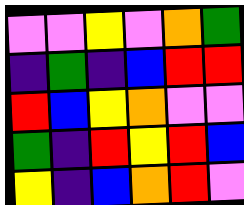[["violet", "violet", "yellow", "violet", "orange", "green"], ["indigo", "green", "indigo", "blue", "red", "red"], ["red", "blue", "yellow", "orange", "violet", "violet"], ["green", "indigo", "red", "yellow", "red", "blue"], ["yellow", "indigo", "blue", "orange", "red", "violet"]]